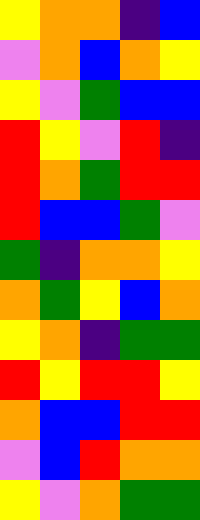[["yellow", "orange", "orange", "indigo", "blue"], ["violet", "orange", "blue", "orange", "yellow"], ["yellow", "violet", "green", "blue", "blue"], ["red", "yellow", "violet", "red", "indigo"], ["red", "orange", "green", "red", "red"], ["red", "blue", "blue", "green", "violet"], ["green", "indigo", "orange", "orange", "yellow"], ["orange", "green", "yellow", "blue", "orange"], ["yellow", "orange", "indigo", "green", "green"], ["red", "yellow", "red", "red", "yellow"], ["orange", "blue", "blue", "red", "red"], ["violet", "blue", "red", "orange", "orange"], ["yellow", "violet", "orange", "green", "green"]]